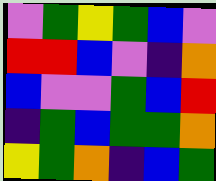[["violet", "green", "yellow", "green", "blue", "violet"], ["red", "red", "blue", "violet", "indigo", "orange"], ["blue", "violet", "violet", "green", "blue", "red"], ["indigo", "green", "blue", "green", "green", "orange"], ["yellow", "green", "orange", "indigo", "blue", "green"]]